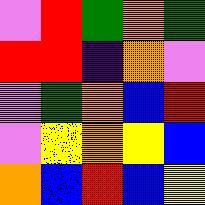[["violet", "red", "green", "orange", "green"], ["red", "red", "indigo", "orange", "violet"], ["violet", "green", "orange", "blue", "red"], ["violet", "yellow", "orange", "yellow", "blue"], ["orange", "blue", "red", "blue", "yellow"]]